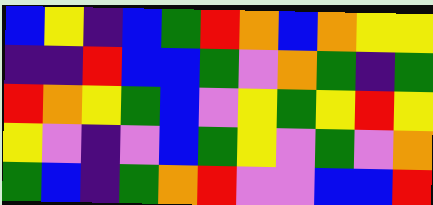[["blue", "yellow", "indigo", "blue", "green", "red", "orange", "blue", "orange", "yellow", "yellow"], ["indigo", "indigo", "red", "blue", "blue", "green", "violet", "orange", "green", "indigo", "green"], ["red", "orange", "yellow", "green", "blue", "violet", "yellow", "green", "yellow", "red", "yellow"], ["yellow", "violet", "indigo", "violet", "blue", "green", "yellow", "violet", "green", "violet", "orange"], ["green", "blue", "indigo", "green", "orange", "red", "violet", "violet", "blue", "blue", "red"]]